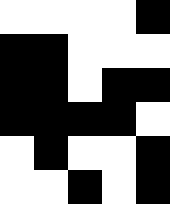[["white", "white", "white", "white", "black"], ["black", "black", "white", "white", "white"], ["black", "black", "white", "black", "black"], ["black", "black", "black", "black", "white"], ["white", "black", "white", "white", "black"], ["white", "white", "black", "white", "black"]]